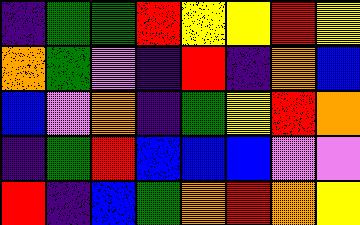[["indigo", "green", "green", "red", "yellow", "yellow", "red", "yellow"], ["orange", "green", "violet", "indigo", "red", "indigo", "orange", "blue"], ["blue", "violet", "orange", "indigo", "green", "yellow", "red", "orange"], ["indigo", "green", "red", "blue", "blue", "blue", "violet", "violet"], ["red", "indigo", "blue", "green", "orange", "red", "orange", "yellow"]]